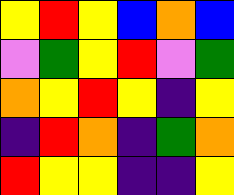[["yellow", "red", "yellow", "blue", "orange", "blue"], ["violet", "green", "yellow", "red", "violet", "green"], ["orange", "yellow", "red", "yellow", "indigo", "yellow"], ["indigo", "red", "orange", "indigo", "green", "orange"], ["red", "yellow", "yellow", "indigo", "indigo", "yellow"]]